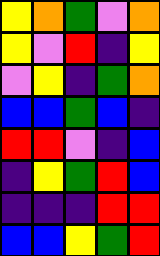[["yellow", "orange", "green", "violet", "orange"], ["yellow", "violet", "red", "indigo", "yellow"], ["violet", "yellow", "indigo", "green", "orange"], ["blue", "blue", "green", "blue", "indigo"], ["red", "red", "violet", "indigo", "blue"], ["indigo", "yellow", "green", "red", "blue"], ["indigo", "indigo", "indigo", "red", "red"], ["blue", "blue", "yellow", "green", "red"]]